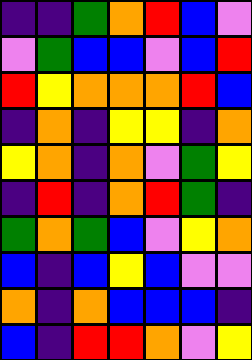[["indigo", "indigo", "green", "orange", "red", "blue", "violet"], ["violet", "green", "blue", "blue", "violet", "blue", "red"], ["red", "yellow", "orange", "orange", "orange", "red", "blue"], ["indigo", "orange", "indigo", "yellow", "yellow", "indigo", "orange"], ["yellow", "orange", "indigo", "orange", "violet", "green", "yellow"], ["indigo", "red", "indigo", "orange", "red", "green", "indigo"], ["green", "orange", "green", "blue", "violet", "yellow", "orange"], ["blue", "indigo", "blue", "yellow", "blue", "violet", "violet"], ["orange", "indigo", "orange", "blue", "blue", "blue", "indigo"], ["blue", "indigo", "red", "red", "orange", "violet", "yellow"]]